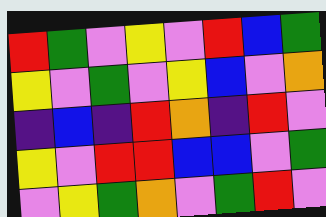[["red", "green", "violet", "yellow", "violet", "red", "blue", "green"], ["yellow", "violet", "green", "violet", "yellow", "blue", "violet", "orange"], ["indigo", "blue", "indigo", "red", "orange", "indigo", "red", "violet"], ["yellow", "violet", "red", "red", "blue", "blue", "violet", "green"], ["violet", "yellow", "green", "orange", "violet", "green", "red", "violet"]]